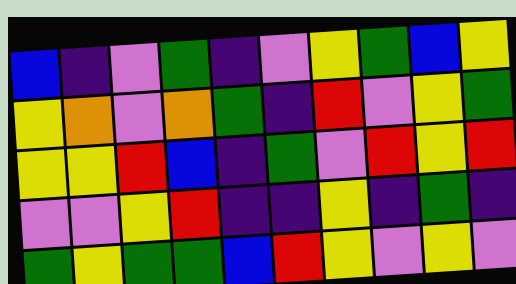[["blue", "indigo", "violet", "green", "indigo", "violet", "yellow", "green", "blue", "yellow"], ["yellow", "orange", "violet", "orange", "green", "indigo", "red", "violet", "yellow", "green"], ["yellow", "yellow", "red", "blue", "indigo", "green", "violet", "red", "yellow", "red"], ["violet", "violet", "yellow", "red", "indigo", "indigo", "yellow", "indigo", "green", "indigo"], ["green", "yellow", "green", "green", "blue", "red", "yellow", "violet", "yellow", "violet"]]